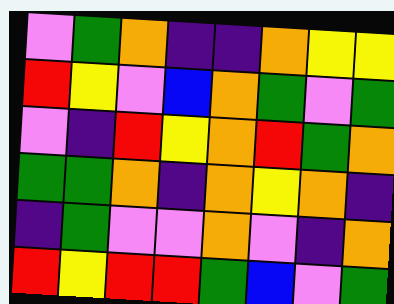[["violet", "green", "orange", "indigo", "indigo", "orange", "yellow", "yellow"], ["red", "yellow", "violet", "blue", "orange", "green", "violet", "green"], ["violet", "indigo", "red", "yellow", "orange", "red", "green", "orange"], ["green", "green", "orange", "indigo", "orange", "yellow", "orange", "indigo"], ["indigo", "green", "violet", "violet", "orange", "violet", "indigo", "orange"], ["red", "yellow", "red", "red", "green", "blue", "violet", "green"]]